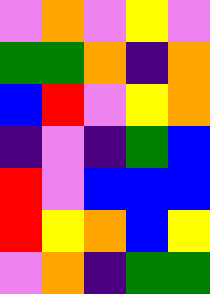[["violet", "orange", "violet", "yellow", "violet"], ["green", "green", "orange", "indigo", "orange"], ["blue", "red", "violet", "yellow", "orange"], ["indigo", "violet", "indigo", "green", "blue"], ["red", "violet", "blue", "blue", "blue"], ["red", "yellow", "orange", "blue", "yellow"], ["violet", "orange", "indigo", "green", "green"]]